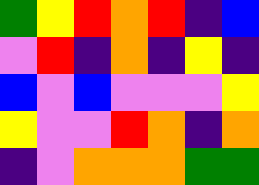[["green", "yellow", "red", "orange", "red", "indigo", "blue"], ["violet", "red", "indigo", "orange", "indigo", "yellow", "indigo"], ["blue", "violet", "blue", "violet", "violet", "violet", "yellow"], ["yellow", "violet", "violet", "red", "orange", "indigo", "orange"], ["indigo", "violet", "orange", "orange", "orange", "green", "green"]]